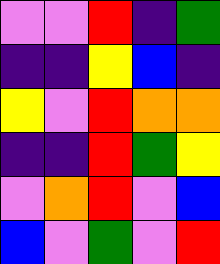[["violet", "violet", "red", "indigo", "green"], ["indigo", "indigo", "yellow", "blue", "indigo"], ["yellow", "violet", "red", "orange", "orange"], ["indigo", "indigo", "red", "green", "yellow"], ["violet", "orange", "red", "violet", "blue"], ["blue", "violet", "green", "violet", "red"]]